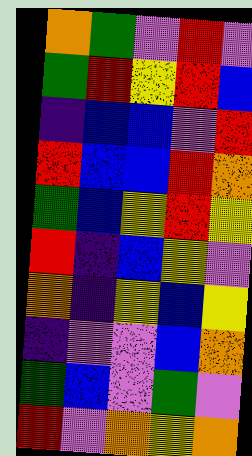[["orange", "green", "violet", "red", "violet"], ["green", "red", "yellow", "red", "blue"], ["indigo", "blue", "blue", "violet", "red"], ["red", "blue", "blue", "red", "orange"], ["green", "blue", "yellow", "red", "yellow"], ["red", "indigo", "blue", "yellow", "violet"], ["orange", "indigo", "yellow", "blue", "yellow"], ["indigo", "violet", "violet", "blue", "orange"], ["green", "blue", "violet", "green", "violet"], ["red", "violet", "orange", "yellow", "orange"]]